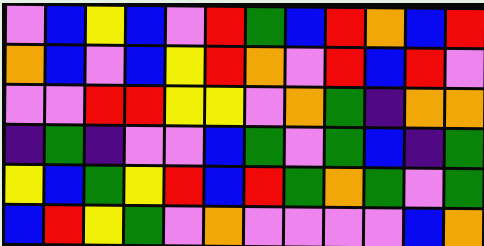[["violet", "blue", "yellow", "blue", "violet", "red", "green", "blue", "red", "orange", "blue", "red"], ["orange", "blue", "violet", "blue", "yellow", "red", "orange", "violet", "red", "blue", "red", "violet"], ["violet", "violet", "red", "red", "yellow", "yellow", "violet", "orange", "green", "indigo", "orange", "orange"], ["indigo", "green", "indigo", "violet", "violet", "blue", "green", "violet", "green", "blue", "indigo", "green"], ["yellow", "blue", "green", "yellow", "red", "blue", "red", "green", "orange", "green", "violet", "green"], ["blue", "red", "yellow", "green", "violet", "orange", "violet", "violet", "violet", "violet", "blue", "orange"]]